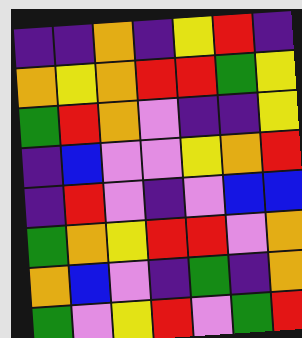[["indigo", "indigo", "orange", "indigo", "yellow", "red", "indigo"], ["orange", "yellow", "orange", "red", "red", "green", "yellow"], ["green", "red", "orange", "violet", "indigo", "indigo", "yellow"], ["indigo", "blue", "violet", "violet", "yellow", "orange", "red"], ["indigo", "red", "violet", "indigo", "violet", "blue", "blue"], ["green", "orange", "yellow", "red", "red", "violet", "orange"], ["orange", "blue", "violet", "indigo", "green", "indigo", "orange"], ["green", "violet", "yellow", "red", "violet", "green", "red"]]